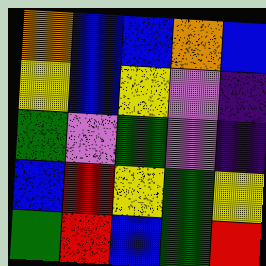[["orange", "blue", "blue", "orange", "blue"], ["yellow", "blue", "yellow", "violet", "indigo"], ["green", "violet", "green", "violet", "indigo"], ["blue", "red", "yellow", "green", "yellow"], ["green", "red", "blue", "green", "red"]]